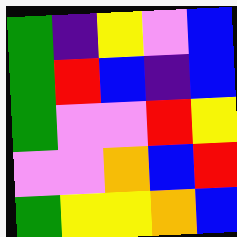[["green", "indigo", "yellow", "violet", "blue"], ["green", "red", "blue", "indigo", "blue"], ["green", "violet", "violet", "red", "yellow"], ["violet", "violet", "orange", "blue", "red"], ["green", "yellow", "yellow", "orange", "blue"]]